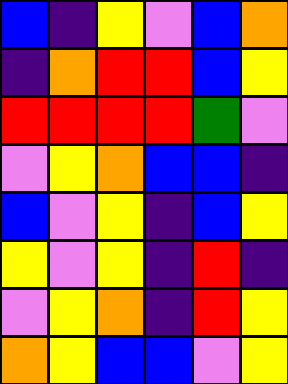[["blue", "indigo", "yellow", "violet", "blue", "orange"], ["indigo", "orange", "red", "red", "blue", "yellow"], ["red", "red", "red", "red", "green", "violet"], ["violet", "yellow", "orange", "blue", "blue", "indigo"], ["blue", "violet", "yellow", "indigo", "blue", "yellow"], ["yellow", "violet", "yellow", "indigo", "red", "indigo"], ["violet", "yellow", "orange", "indigo", "red", "yellow"], ["orange", "yellow", "blue", "blue", "violet", "yellow"]]